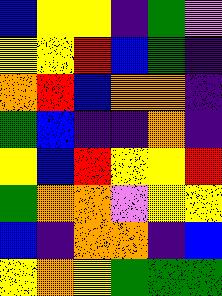[["blue", "yellow", "yellow", "indigo", "green", "violet"], ["yellow", "yellow", "red", "blue", "green", "indigo"], ["orange", "red", "blue", "orange", "orange", "indigo"], ["green", "blue", "indigo", "indigo", "orange", "indigo"], ["yellow", "blue", "red", "yellow", "yellow", "red"], ["green", "orange", "orange", "violet", "yellow", "yellow"], ["blue", "indigo", "orange", "orange", "indigo", "blue"], ["yellow", "orange", "yellow", "green", "green", "green"]]